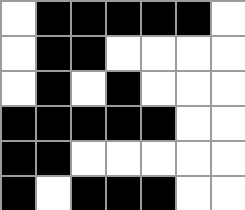[["white", "black", "black", "black", "black", "black", "white"], ["white", "black", "black", "white", "white", "white", "white"], ["white", "black", "white", "black", "white", "white", "white"], ["black", "black", "black", "black", "black", "white", "white"], ["black", "black", "white", "white", "white", "white", "white"], ["black", "white", "black", "black", "black", "white", "white"]]